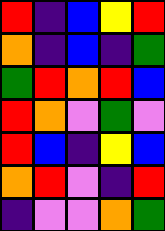[["red", "indigo", "blue", "yellow", "red"], ["orange", "indigo", "blue", "indigo", "green"], ["green", "red", "orange", "red", "blue"], ["red", "orange", "violet", "green", "violet"], ["red", "blue", "indigo", "yellow", "blue"], ["orange", "red", "violet", "indigo", "red"], ["indigo", "violet", "violet", "orange", "green"]]